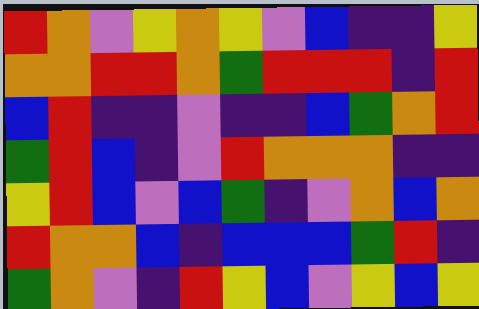[["red", "orange", "violet", "yellow", "orange", "yellow", "violet", "blue", "indigo", "indigo", "yellow"], ["orange", "orange", "red", "red", "orange", "green", "red", "red", "red", "indigo", "red"], ["blue", "red", "indigo", "indigo", "violet", "indigo", "indigo", "blue", "green", "orange", "red"], ["green", "red", "blue", "indigo", "violet", "red", "orange", "orange", "orange", "indigo", "indigo"], ["yellow", "red", "blue", "violet", "blue", "green", "indigo", "violet", "orange", "blue", "orange"], ["red", "orange", "orange", "blue", "indigo", "blue", "blue", "blue", "green", "red", "indigo"], ["green", "orange", "violet", "indigo", "red", "yellow", "blue", "violet", "yellow", "blue", "yellow"]]